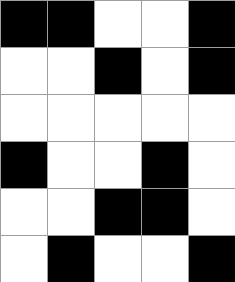[["black", "black", "white", "white", "black"], ["white", "white", "black", "white", "black"], ["white", "white", "white", "white", "white"], ["black", "white", "white", "black", "white"], ["white", "white", "black", "black", "white"], ["white", "black", "white", "white", "black"]]